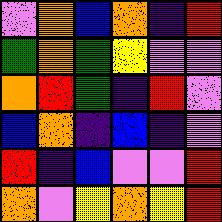[["violet", "orange", "blue", "orange", "indigo", "red"], ["green", "orange", "green", "yellow", "violet", "violet"], ["orange", "red", "green", "indigo", "red", "violet"], ["blue", "orange", "indigo", "blue", "indigo", "violet"], ["red", "indigo", "blue", "violet", "violet", "red"], ["orange", "violet", "yellow", "orange", "yellow", "red"]]